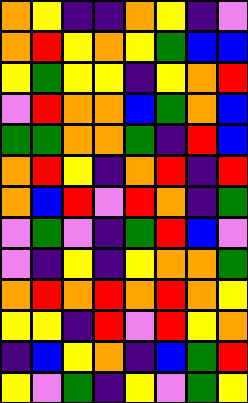[["orange", "yellow", "indigo", "indigo", "orange", "yellow", "indigo", "violet"], ["orange", "red", "yellow", "orange", "yellow", "green", "blue", "blue"], ["yellow", "green", "yellow", "yellow", "indigo", "yellow", "orange", "red"], ["violet", "red", "orange", "orange", "blue", "green", "orange", "blue"], ["green", "green", "orange", "orange", "green", "indigo", "red", "blue"], ["orange", "red", "yellow", "indigo", "orange", "red", "indigo", "red"], ["orange", "blue", "red", "violet", "red", "orange", "indigo", "green"], ["violet", "green", "violet", "indigo", "green", "red", "blue", "violet"], ["violet", "indigo", "yellow", "indigo", "yellow", "orange", "orange", "green"], ["orange", "red", "orange", "red", "orange", "red", "orange", "yellow"], ["yellow", "yellow", "indigo", "red", "violet", "red", "yellow", "orange"], ["indigo", "blue", "yellow", "orange", "indigo", "blue", "green", "red"], ["yellow", "violet", "green", "indigo", "yellow", "violet", "green", "yellow"]]